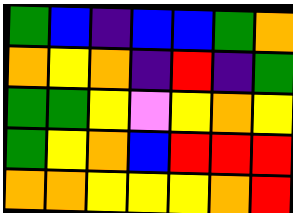[["green", "blue", "indigo", "blue", "blue", "green", "orange"], ["orange", "yellow", "orange", "indigo", "red", "indigo", "green"], ["green", "green", "yellow", "violet", "yellow", "orange", "yellow"], ["green", "yellow", "orange", "blue", "red", "red", "red"], ["orange", "orange", "yellow", "yellow", "yellow", "orange", "red"]]